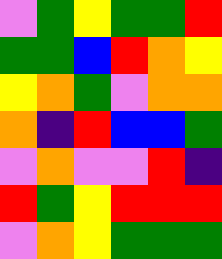[["violet", "green", "yellow", "green", "green", "red"], ["green", "green", "blue", "red", "orange", "yellow"], ["yellow", "orange", "green", "violet", "orange", "orange"], ["orange", "indigo", "red", "blue", "blue", "green"], ["violet", "orange", "violet", "violet", "red", "indigo"], ["red", "green", "yellow", "red", "red", "red"], ["violet", "orange", "yellow", "green", "green", "green"]]